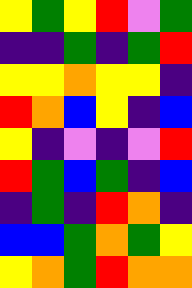[["yellow", "green", "yellow", "red", "violet", "green"], ["indigo", "indigo", "green", "indigo", "green", "red"], ["yellow", "yellow", "orange", "yellow", "yellow", "indigo"], ["red", "orange", "blue", "yellow", "indigo", "blue"], ["yellow", "indigo", "violet", "indigo", "violet", "red"], ["red", "green", "blue", "green", "indigo", "blue"], ["indigo", "green", "indigo", "red", "orange", "indigo"], ["blue", "blue", "green", "orange", "green", "yellow"], ["yellow", "orange", "green", "red", "orange", "orange"]]